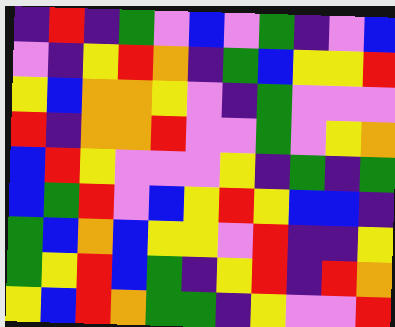[["indigo", "red", "indigo", "green", "violet", "blue", "violet", "green", "indigo", "violet", "blue"], ["violet", "indigo", "yellow", "red", "orange", "indigo", "green", "blue", "yellow", "yellow", "red"], ["yellow", "blue", "orange", "orange", "yellow", "violet", "indigo", "green", "violet", "violet", "violet"], ["red", "indigo", "orange", "orange", "red", "violet", "violet", "green", "violet", "yellow", "orange"], ["blue", "red", "yellow", "violet", "violet", "violet", "yellow", "indigo", "green", "indigo", "green"], ["blue", "green", "red", "violet", "blue", "yellow", "red", "yellow", "blue", "blue", "indigo"], ["green", "blue", "orange", "blue", "yellow", "yellow", "violet", "red", "indigo", "indigo", "yellow"], ["green", "yellow", "red", "blue", "green", "indigo", "yellow", "red", "indigo", "red", "orange"], ["yellow", "blue", "red", "orange", "green", "green", "indigo", "yellow", "violet", "violet", "red"]]